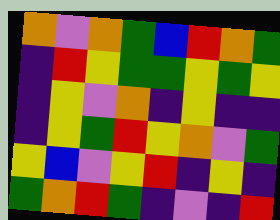[["orange", "violet", "orange", "green", "blue", "red", "orange", "green"], ["indigo", "red", "yellow", "green", "green", "yellow", "green", "yellow"], ["indigo", "yellow", "violet", "orange", "indigo", "yellow", "indigo", "indigo"], ["indigo", "yellow", "green", "red", "yellow", "orange", "violet", "green"], ["yellow", "blue", "violet", "yellow", "red", "indigo", "yellow", "indigo"], ["green", "orange", "red", "green", "indigo", "violet", "indigo", "red"]]